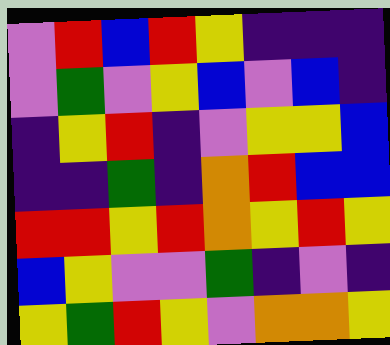[["violet", "red", "blue", "red", "yellow", "indigo", "indigo", "indigo"], ["violet", "green", "violet", "yellow", "blue", "violet", "blue", "indigo"], ["indigo", "yellow", "red", "indigo", "violet", "yellow", "yellow", "blue"], ["indigo", "indigo", "green", "indigo", "orange", "red", "blue", "blue"], ["red", "red", "yellow", "red", "orange", "yellow", "red", "yellow"], ["blue", "yellow", "violet", "violet", "green", "indigo", "violet", "indigo"], ["yellow", "green", "red", "yellow", "violet", "orange", "orange", "yellow"]]